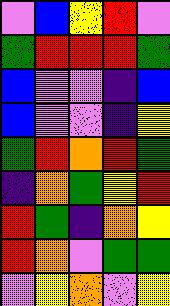[["violet", "blue", "yellow", "red", "violet"], ["green", "red", "red", "red", "green"], ["blue", "violet", "violet", "indigo", "blue"], ["blue", "violet", "violet", "indigo", "yellow"], ["green", "red", "orange", "red", "green"], ["indigo", "orange", "green", "yellow", "red"], ["red", "green", "indigo", "orange", "yellow"], ["red", "orange", "violet", "green", "green"], ["violet", "yellow", "orange", "violet", "yellow"]]